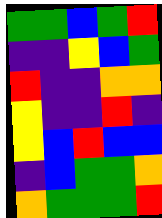[["green", "green", "blue", "green", "red"], ["indigo", "indigo", "yellow", "blue", "green"], ["red", "indigo", "indigo", "orange", "orange"], ["yellow", "indigo", "indigo", "red", "indigo"], ["yellow", "blue", "red", "blue", "blue"], ["indigo", "blue", "green", "green", "orange"], ["orange", "green", "green", "green", "red"]]